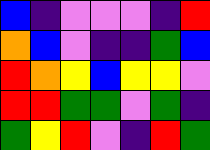[["blue", "indigo", "violet", "violet", "violet", "indigo", "red"], ["orange", "blue", "violet", "indigo", "indigo", "green", "blue"], ["red", "orange", "yellow", "blue", "yellow", "yellow", "violet"], ["red", "red", "green", "green", "violet", "green", "indigo"], ["green", "yellow", "red", "violet", "indigo", "red", "green"]]